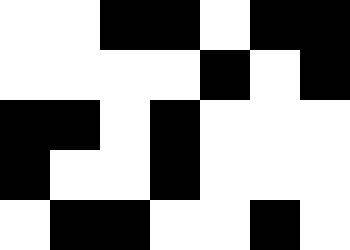[["white", "white", "black", "black", "white", "black", "black"], ["white", "white", "white", "white", "black", "white", "black"], ["black", "black", "white", "black", "white", "white", "white"], ["black", "white", "white", "black", "white", "white", "white"], ["white", "black", "black", "white", "white", "black", "white"]]